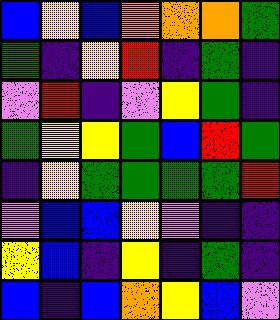[["blue", "yellow", "blue", "orange", "orange", "orange", "green"], ["green", "indigo", "yellow", "red", "indigo", "green", "indigo"], ["violet", "red", "indigo", "violet", "yellow", "green", "indigo"], ["green", "yellow", "yellow", "green", "blue", "red", "green"], ["indigo", "yellow", "green", "green", "green", "green", "red"], ["violet", "blue", "blue", "yellow", "violet", "indigo", "indigo"], ["yellow", "blue", "indigo", "yellow", "indigo", "green", "indigo"], ["blue", "indigo", "blue", "orange", "yellow", "blue", "violet"]]